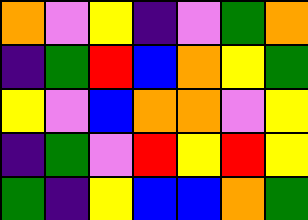[["orange", "violet", "yellow", "indigo", "violet", "green", "orange"], ["indigo", "green", "red", "blue", "orange", "yellow", "green"], ["yellow", "violet", "blue", "orange", "orange", "violet", "yellow"], ["indigo", "green", "violet", "red", "yellow", "red", "yellow"], ["green", "indigo", "yellow", "blue", "blue", "orange", "green"]]